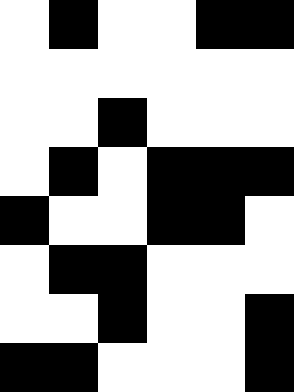[["white", "black", "white", "white", "black", "black"], ["white", "white", "white", "white", "white", "white"], ["white", "white", "black", "white", "white", "white"], ["white", "black", "white", "black", "black", "black"], ["black", "white", "white", "black", "black", "white"], ["white", "black", "black", "white", "white", "white"], ["white", "white", "black", "white", "white", "black"], ["black", "black", "white", "white", "white", "black"]]